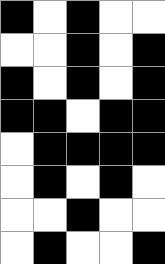[["black", "white", "black", "white", "white"], ["white", "white", "black", "white", "black"], ["black", "white", "black", "white", "black"], ["black", "black", "white", "black", "black"], ["white", "black", "black", "black", "black"], ["white", "black", "white", "black", "white"], ["white", "white", "black", "white", "white"], ["white", "black", "white", "white", "black"]]